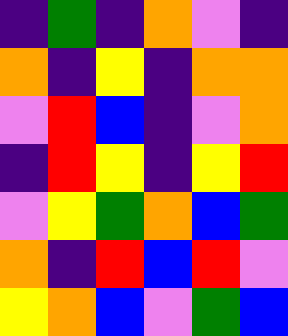[["indigo", "green", "indigo", "orange", "violet", "indigo"], ["orange", "indigo", "yellow", "indigo", "orange", "orange"], ["violet", "red", "blue", "indigo", "violet", "orange"], ["indigo", "red", "yellow", "indigo", "yellow", "red"], ["violet", "yellow", "green", "orange", "blue", "green"], ["orange", "indigo", "red", "blue", "red", "violet"], ["yellow", "orange", "blue", "violet", "green", "blue"]]